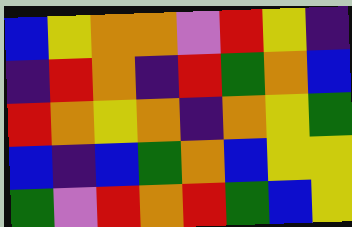[["blue", "yellow", "orange", "orange", "violet", "red", "yellow", "indigo"], ["indigo", "red", "orange", "indigo", "red", "green", "orange", "blue"], ["red", "orange", "yellow", "orange", "indigo", "orange", "yellow", "green"], ["blue", "indigo", "blue", "green", "orange", "blue", "yellow", "yellow"], ["green", "violet", "red", "orange", "red", "green", "blue", "yellow"]]